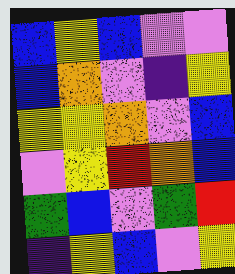[["blue", "yellow", "blue", "violet", "violet"], ["blue", "orange", "violet", "indigo", "yellow"], ["yellow", "yellow", "orange", "violet", "blue"], ["violet", "yellow", "red", "orange", "blue"], ["green", "blue", "violet", "green", "red"], ["indigo", "yellow", "blue", "violet", "yellow"]]